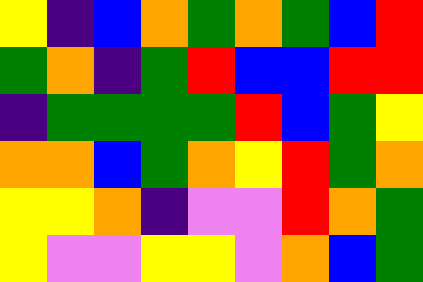[["yellow", "indigo", "blue", "orange", "green", "orange", "green", "blue", "red"], ["green", "orange", "indigo", "green", "red", "blue", "blue", "red", "red"], ["indigo", "green", "green", "green", "green", "red", "blue", "green", "yellow"], ["orange", "orange", "blue", "green", "orange", "yellow", "red", "green", "orange"], ["yellow", "yellow", "orange", "indigo", "violet", "violet", "red", "orange", "green"], ["yellow", "violet", "violet", "yellow", "yellow", "violet", "orange", "blue", "green"]]